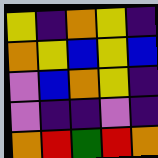[["yellow", "indigo", "orange", "yellow", "indigo"], ["orange", "yellow", "blue", "yellow", "blue"], ["violet", "blue", "orange", "yellow", "indigo"], ["violet", "indigo", "indigo", "violet", "indigo"], ["orange", "red", "green", "red", "orange"]]